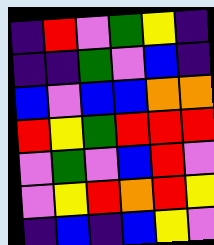[["indigo", "red", "violet", "green", "yellow", "indigo"], ["indigo", "indigo", "green", "violet", "blue", "indigo"], ["blue", "violet", "blue", "blue", "orange", "orange"], ["red", "yellow", "green", "red", "red", "red"], ["violet", "green", "violet", "blue", "red", "violet"], ["violet", "yellow", "red", "orange", "red", "yellow"], ["indigo", "blue", "indigo", "blue", "yellow", "violet"]]